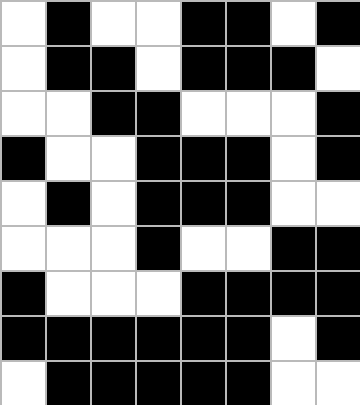[["white", "black", "white", "white", "black", "black", "white", "black"], ["white", "black", "black", "white", "black", "black", "black", "white"], ["white", "white", "black", "black", "white", "white", "white", "black"], ["black", "white", "white", "black", "black", "black", "white", "black"], ["white", "black", "white", "black", "black", "black", "white", "white"], ["white", "white", "white", "black", "white", "white", "black", "black"], ["black", "white", "white", "white", "black", "black", "black", "black"], ["black", "black", "black", "black", "black", "black", "white", "black"], ["white", "black", "black", "black", "black", "black", "white", "white"]]